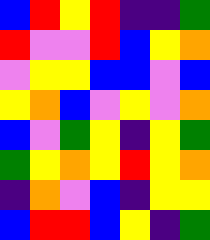[["blue", "red", "yellow", "red", "indigo", "indigo", "green"], ["red", "violet", "violet", "red", "blue", "yellow", "orange"], ["violet", "yellow", "yellow", "blue", "blue", "violet", "blue"], ["yellow", "orange", "blue", "violet", "yellow", "violet", "orange"], ["blue", "violet", "green", "yellow", "indigo", "yellow", "green"], ["green", "yellow", "orange", "yellow", "red", "yellow", "orange"], ["indigo", "orange", "violet", "blue", "indigo", "yellow", "yellow"], ["blue", "red", "red", "blue", "yellow", "indigo", "green"]]